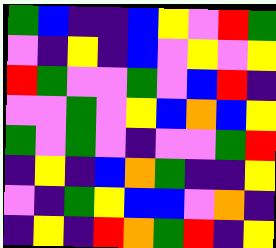[["green", "blue", "indigo", "indigo", "blue", "yellow", "violet", "red", "green"], ["violet", "indigo", "yellow", "indigo", "blue", "violet", "yellow", "violet", "yellow"], ["red", "green", "violet", "violet", "green", "violet", "blue", "red", "indigo"], ["violet", "violet", "green", "violet", "yellow", "blue", "orange", "blue", "yellow"], ["green", "violet", "green", "violet", "indigo", "violet", "violet", "green", "red"], ["indigo", "yellow", "indigo", "blue", "orange", "green", "indigo", "indigo", "yellow"], ["violet", "indigo", "green", "yellow", "blue", "blue", "violet", "orange", "indigo"], ["indigo", "yellow", "indigo", "red", "orange", "green", "red", "indigo", "yellow"]]